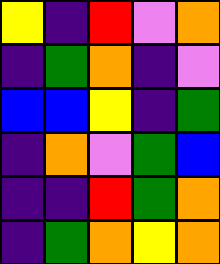[["yellow", "indigo", "red", "violet", "orange"], ["indigo", "green", "orange", "indigo", "violet"], ["blue", "blue", "yellow", "indigo", "green"], ["indigo", "orange", "violet", "green", "blue"], ["indigo", "indigo", "red", "green", "orange"], ["indigo", "green", "orange", "yellow", "orange"]]